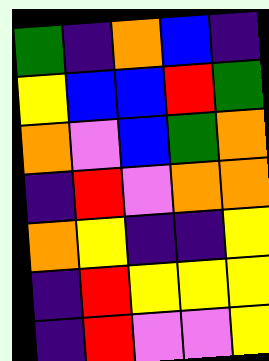[["green", "indigo", "orange", "blue", "indigo"], ["yellow", "blue", "blue", "red", "green"], ["orange", "violet", "blue", "green", "orange"], ["indigo", "red", "violet", "orange", "orange"], ["orange", "yellow", "indigo", "indigo", "yellow"], ["indigo", "red", "yellow", "yellow", "yellow"], ["indigo", "red", "violet", "violet", "yellow"]]